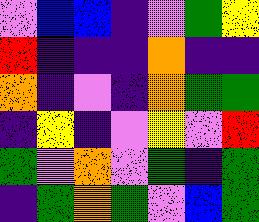[["violet", "blue", "blue", "indigo", "violet", "green", "yellow"], ["red", "indigo", "indigo", "indigo", "orange", "indigo", "indigo"], ["orange", "indigo", "violet", "indigo", "orange", "green", "green"], ["indigo", "yellow", "indigo", "violet", "yellow", "violet", "red"], ["green", "violet", "orange", "violet", "green", "indigo", "green"], ["indigo", "green", "orange", "green", "violet", "blue", "green"]]